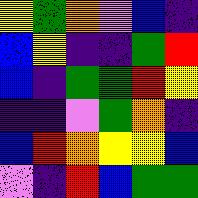[["yellow", "green", "orange", "violet", "blue", "indigo"], ["blue", "yellow", "indigo", "indigo", "green", "red"], ["blue", "indigo", "green", "green", "red", "yellow"], ["indigo", "indigo", "violet", "green", "orange", "indigo"], ["blue", "red", "orange", "yellow", "yellow", "blue"], ["violet", "indigo", "red", "blue", "green", "green"]]